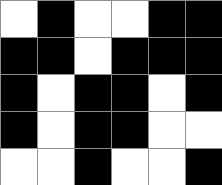[["white", "black", "white", "white", "black", "black"], ["black", "black", "white", "black", "black", "black"], ["black", "white", "black", "black", "white", "black"], ["black", "white", "black", "black", "white", "white"], ["white", "white", "black", "white", "white", "black"]]